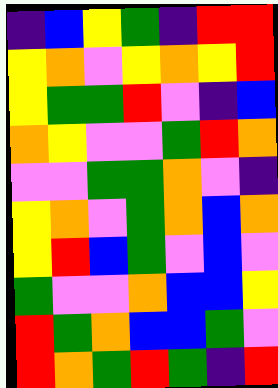[["indigo", "blue", "yellow", "green", "indigo", "red", "red"], ["yellow", "orange", "violet", "yellow", "orange", "yellow", "red"], ["yellow", "green", "green", "red", "violet", "indigo", "blue"], ["orange", "yellow", "violet", "violet", "green", "red", "orange"], ["violet", "violet", "green", "green", "orange", "violet", "indigo"], ["yellow", "orange", "violet", "green", "orange", "blue", "orange"], ["yellow", "red", "blue", "green", "violet", "blue", "violet"], ["green", "violet", "violet", "orange", "blue", "blue", "yellow"], ["red", "green", "orange", "blue", "blue", "green", "violet"], ["red", "orange", "green", "red", "green", "indigo", "red"]]